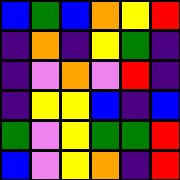[["blue", "green", "blue", "orange", "yellow", "red"], ["indigo", "orange", "indigo", "yellow", "green", "indigo"], ["indigo", "violet", "orange", "violet", "red", "indigo"], ["indigo", "yellow", "yellow", "blue", "indigo", "blue"], ["green", "violet", "yellow", "green", "green", "red"], ["blue", "violet", "yellow", "orange", "indigo", "red"]]